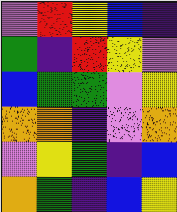[["violet", "red", "yellow", "blue", "indigo"], ["green", "indigo", "red", "yellow", "violet"], ["blue", "green", "green", "violet", "yellow"], ["orange", "orange", "indigo", "violet", "orange"], ["violet", "yellow", "green", "indigo", "blue"], ["orange", "green", "indigo", "blue", "yellow"]]